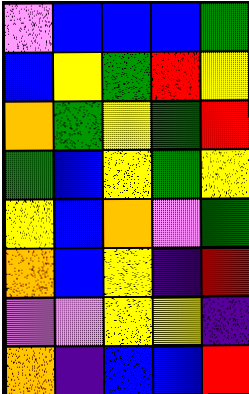[["violet", "blue", "blue", "blue", "green"], ["blue", "yellow", "green", "red", "yellow"], ["orange", "green", "yellow", "green", "red"], ["green", "blue", "yellow", "green", "yellow"], ["yellow", "blue", "orange", "violet", "green"], ["orange", "blue", "yellow", "indigo", "red"], ["violet", "violet", "yellow", "yellow", "indigo"], ["orange", "indigo", "blue", "blue", "red"]]